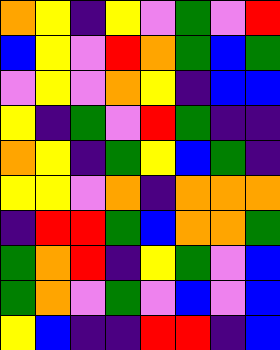[["orange", "yellow", "indigo", "yellow", "violet", "green", "violet", "red"], ["blue", "yellow", "violet", "red", "orange", "green", "blue", "green"], ["violet", "yellow", "violet", "orange", "yellow", "indigo", "blue", "blue"], ["yellow", "indigo", "green", "violet", "red", "green", "indigo", "indigo"], ["orange", "yellow", "indigo", "green", "yellow", "blue", "green", "indigo"], ["yellow", "yellow", "violet", "orange", "indigo", "orange", "orange", "orange"], ["indigo", "red", "red", "green", "blue", "orange", "orange", "green"], ["green", "orange", "red", "indigo", "yellow", "green", "violet", "blue"], ["green", "orange", "violet", "green", "violet", "blue", "violet", "blue"], ["yellow", "blue", "indigo", "indigo", "red", "red", "indigo", "blue"]]